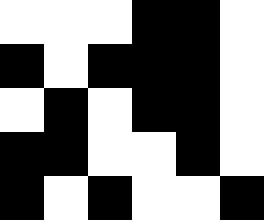[["white", "white", "white", "black", "black", "white"], ["black", "white", "black", "black", "black", "white"], ["white", "black", "white", "black", "black", "white"], ["black", "black", "white", "white", "black", "white"], ["black", "white", "black", "white", "white", "black"]]